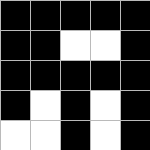[["black", "black", "black", "black", "black"], ["black", "black", "white", "white", "black"], ["black", "black", "black", "black", "black"], ["black", "white", "black", "white", "black"], ["white", "white", "black", "white", "black"]]